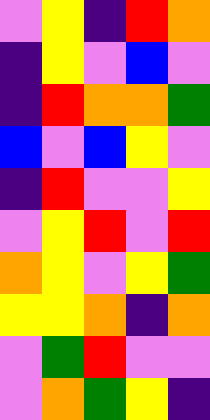[["violet", "yellow", "indigo", "red", "orange"], ["indigo", "yellow", "violet", "blue", "violet"], ["indigo", "red", "orange", "orange", "green"], ["blue", "violet", "blue", "yellow", "violet"], ["indigo", "red", "violet", "violet", "yellow"], ["violet", "yellow", "red", "violet", "red"], ["orange", "yellow", "violet", "yellow", "green"], ["yellow", "yellow", "orange", "indigo", "orange"], ["violet", "green", "red", "violet", "violet"], ["violet", "orange", "green", "yellow", "indigo"]]